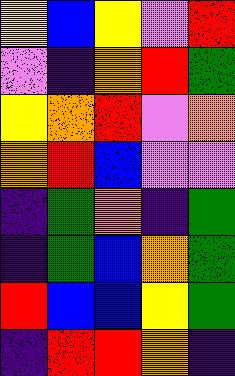[["yellow", "blue", "yellow", "violet", "red"], ["violet", "indigo", "orange", "red", "green"], ["yellow", "orange", "red", "violet", "orange"], ["orange", "red", "blue", "violet", "violet"], ["indigo", "green", "orange", "indigo", "green"], ["indigo", "green", "blue", "orange", "green"], ["red", "blue", "blue", "yellow", "green"], ["indigo", "red", "red", "orange", "indigo"]]